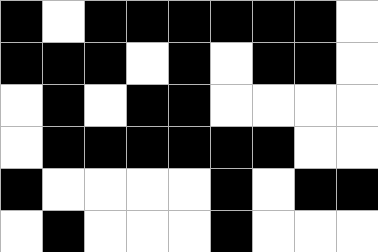[["black", "white", "black", "black", "black", "black", "black", "black", "white"], ["black", "black", "black", "white", "black", "white", "black", "black", "white"], ["white", "black", "white", "black", "black", "white", "white", "white", "white"], ["white", "black", "black", "black", "black", "black", "black", "white", "white"], ["black", "white", "white", "white", "white", "black", "white", "black", "black"], ["white", "black", "white", "white", "white", "black", "white", "white", "white"]]